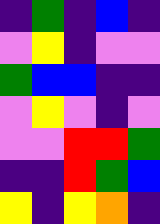[["indigo", "green", "indigo", "blue", "indigo"], ["violet", "yellow", "indigo", "violet", "violet"], ["green", "blue", "blue", "indigo", "indigo"], ["violet", "yellow", "violet", "indigo", "violet"], ["violet", "violet", "red", "red", "green"], ["indigo", "indigo", "red", "green", "blue"], ["yellow", "indigo", "yellow", "orange", "indigo"]]